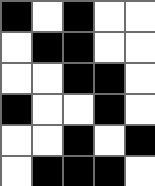[["black", "white", "black", "white", "white"], ["white", "black", "black", "white", "white"], ["white", "white", "black", "black", "white"], ["black", "white", "white", "black", "white"], ["white", "white", "black", "white", "black"], ["white", "black", "black", "black", "white"]]